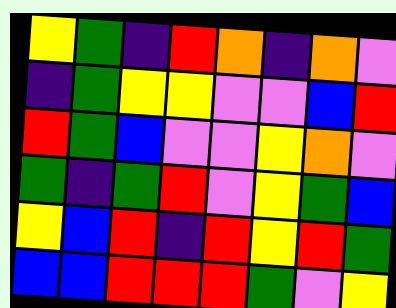[["yellow", "green", "indigo", "red", "orange", "indigo", "orange", "violet"], ["indigo", "green", "yellow", "yellow", "violet", "violet", "blue", "red"], ["red", "green", "blue", "violet", "violet", "yellow", "orange", "violet"], ["green", "indigo", "green", "red", "violet", "yellow", "green", "blue"], ["yellow", "blue", "red", "indigo", "red", "yellow", "red", "green"], ["blue", "blue", "red", "red", "red", "green", "violet", "yellow"]]